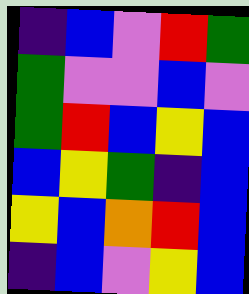[["indigo", "blue", "violet", "red", "green"], ["green", "violet", "violet", "blue", "violet"], ["green", "red", "blue", "yellow", "blue"], ["blue", "yellow", "green", "indigo", "blue"], ["yellow", "blue", "orange", "red", "blue"], ["indigo", "blue", "violet", "yellow", "blue"]]